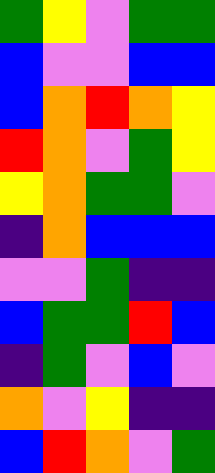[["green", "yellow", "violet", "green", "green"], ["blue", "violet", "violet", "blue", "blue"], ["blue", "orange", "red", "orange", "yellow"], ["red", "orange", "violet", "green", "yellow"], ["yellow", "orange", "green", "green", "violet"], ["indigo", "orange", "blue", "blue", "blue"], ["violet", "violet", "green", "indigo", "indigo"], ["blue", "green", "green", "red", "blue"], ["indigo", "green", "violet", "blue", "violet"], ["orange", "violet", "yellow", "indigo", "indigo"], ["blue", "red", "orange", "violet", "green"]]